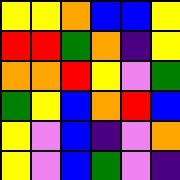[["yellow", "yellow", "orange", "blue", "blue", "yellow"], ["red", "red", "green", "orange", "indigo", "yellow"], ["orange", "orange", "red", "yellow", "violet", "green"], ["green", "yellow", "blue", "orange", "red", "blue"], ["yellow", "violet", "blue", "indigo", "violet", "orange"], ["yellow", "violet", "blue", "green", "violet", "indigo"]]